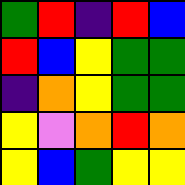[["green", "red", "indigo", "red", "blue"], ["red", "blue", "yellow", "green", "green"], ["indigo", "orange", "yellow", "green", "green"], ["yellow", "violet", "orange", "red", "orange"], ["yellow", "blue", "green", "yellow", "yellow"]]